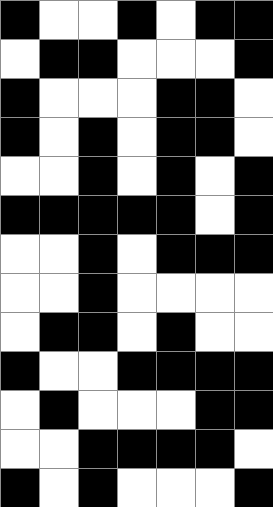[["black", "white", "white", "black", "white", "black", "black"], ["white", "black", "black", "white", "white", "white", "black"], ["black", "white", "white", "white", "black", "black", "white"], ["black", "white", "black", "white", "black", "black", "white"], ["white", "white", "black", "white", "black", "white", "black"], ["black", "black", "black", "black", "black", "white", "black"], ["white", "white", "black", "white", "black", "black", "black"], ["white", "white", "black", "white", "white", "white", "white"], ["white", "black", "black", "white", "black", "white", "white"], ["black", "white", "white", "black", "black", "black", "black"], ["white", "black", "white", "white", "white", "black", "black"], ["white", "white", "black", "black", "black", "black", "white"], ["black", "white", "black", "white", "white", "white", "black"]]